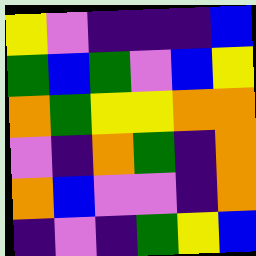[["yellow", "violet", "indigo", "indigo", "indigo", "blue"], ["green", "blue", "green", "violet", "blue", "yellow"], ["orange", "green", "yellow", "yellow", "orange", "orange"], ["violet", "indigo", "orange", "green", "indigo", "orange"], ["orange", "blue", "violet", "violet", "indigo", "orange"], ["indigo", "violet", "indigo", "green", "yellow", "blue"]]